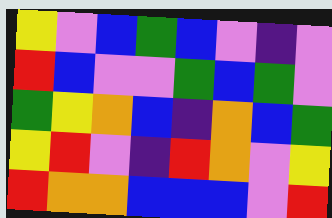[["yellow", "violet", "blue", "green", "blue", "violet", "indigo", "violet"], ["red", "blue", "violet", "violet", "green", "blue", "green", "violet"], ["green", "yellow", "orange", "blue", "indigo", "orange", "blue", "green"], ["yellow", "red", "violet", "indigo", "red", "orange", "violet", "yellow"], ["red", "orange", "orange", "blue", "blue", "blue", "violet", "red"]]